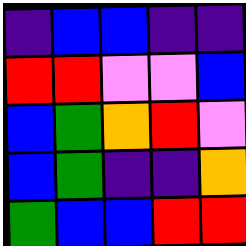[["indigo", "blue", "blue", "indigo", "indigo"], ["red", "red", "violet", "violet", "blue"], ["blue", "green", "orange", "red", "violet"], ["blue", "green", "indigo", "indigo", "orange"], ["green", "blue", "blue", "red", "red"]]